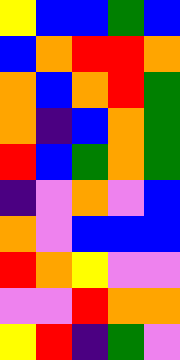[["yellow", "blue", "blue", "green", "blue"], ["blue", "orange", "red", "red", "orange"], ["orange", "blue", "orange", "red", "green"], ["orange", "indigo", "blue", "orange", "green"], ["red", "blue", "green", "orange", "green"], ["indigo", "violet", "orange", "violet", "blue"], ["orange", "violet", "blue", "blue", "blue"], ["red", "orange", "yellow", "violet", "violet"], ["violet", "violet", "red", "orange", "orange"], ["yellow", "red", "indigo", "green", "violet"]]